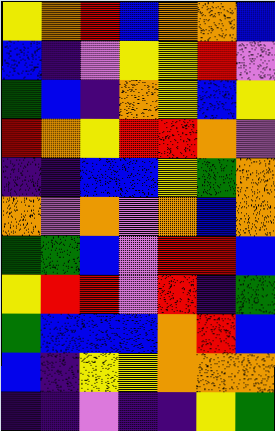[["yellow", "orange", "red", "blue", "orange", "orange", "blue"], ["blue", "indigo", "violet", "yellow", "yellow", "red", "violet"], ["green", "blue", "indigo", "orange", "yellow", "blue", "yellow"], ["red", "orange", "yellow", "red", "red", "orange", "violet"], ["indigo", "indigo", "blue", "blue", "yellow", "green", "orange"], ["orange", "violet", "orange", "violet", "orange", "blue", "orange"], ["green", "green", "blue", "violet", "red", "red", "blue"], ["yellow", "red", "red", "violet", "red", "indigo", "green"], ["green", "blue", "blue", "blue", "orange", "red", "blue"], ["blue", "indigo", "yellow", "yellow", "orange", "orange", "orange"], ["indigo", "indigo", "violet", "indigo", "indigo", "yellow", "green"]]